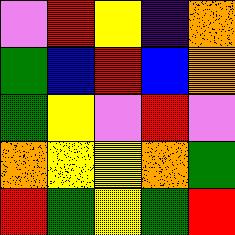[["violet", "red", "yellow", "indigo", "orange"], ["green", "blue", "red", "blue", "orange"], ["green", "yellow", "violet", "red", "violet"], ["orange", "yellow", "yellow", "orange", "green"], ["red", "green", "yellow", "green", "red"]]